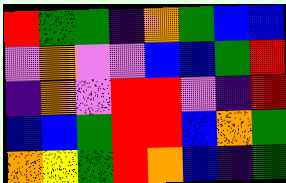[["red", "green", "green", "indigo", "orange", "green", "blue", "blue"], ["violet", "orange", "violet", "violet", "blue", "blue", "green", "red"], ["indigo", "orange", "violet", "red", "red", "violet", "indigo", "red"], ["blue", "blue", "green", "red", "red", "blue", "orange", "green"], ["orange", "yellow", "green", "red", "orange", "blue", "indigo", "green"]]